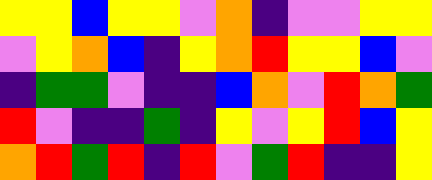[["yellow", "yellow", "blue", "yellow", "yellow", "violet", "orange", "indigo", "violet", "violet", "yellow", "yellow"], ["violet", "yellow", "orange", "blue", "indigo", "yellow", "orange", "red", "yellow", "yellow", "blue", "violet"], ["indigo", "green", "green", "violet", "indigo", "indigo", "blue", "orange", "violet", "red", "orange", "green"], ["red", "violet", "indigo", "indigo", "green", "indigo", "yellow", "violet", "yellow", "red", "blue", "yellow"], ["orange", "red", "green", "red", "indigo", "red", "violet", "green", "red", "indigo", "indigo", "yellow"]]